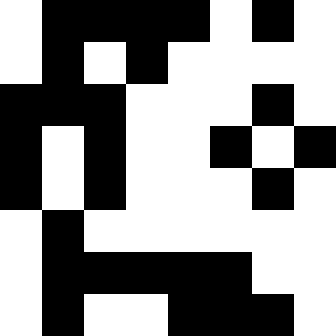[["white", "black", "black", "black", "black", "white", "black", "white"], ["white", "black", "white", "black", "white", "white", "white", "white"], ["black", "black", "black", "white", "white", "white", "black", "white"], ["black", "white", "black", "white", "white", "black", "white", "black"], ["black", "white", "black", "white", "white", "white", "black", "white"], ["white", "black", "white", "white", "white", "white", "white", "white"], ["white", "black", "black", "black", "black", "black", "white", "white"], ["white", "black", "white", "white", "black", "black", "black", "white"]]